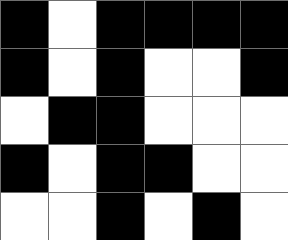[["black", "white", "black", "black", "black", "black"], ["black", "white", "black", "white", "white", "black"], ["white", "black", "black", "white", "white", "white"], ["black", "white", "black", "black", "white", "white"], ["white", "white", "black", "white", "black", "white"]]